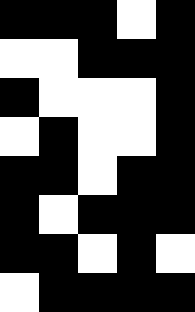[["black", "black", "black", "white", "black"], ["white", "white", "black", "black", "black"], ["black", "white", "white", "white", "black"], ["white", "black", "white", "white", "black"], ["black", "black", "white", "black", "black"], ["black", "white", "black", "black", "black"], ["black", "black", "white", "black", "white"], ["white", "black", "black", "black", "black"]]